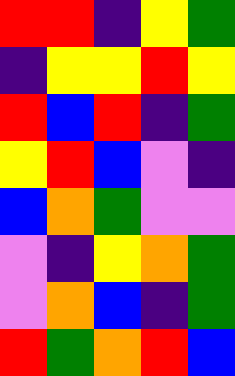[["red", "red", "indigo", "yellow", "green"], ["indigo", "yellow", "yellow", "red", "yellow"], ["red", "blue", "red", "indigo", "green"], ["yellow", "red", "blue", "violet", "indigo"], ["blue", "orange", "green", "violet", "violet"], ["violet", "indigo", "yellow", "orange", "green"], ["violet", "orange", "blue", "indigo", "green"], ["red", "green", "orange", "red", "blue"]]